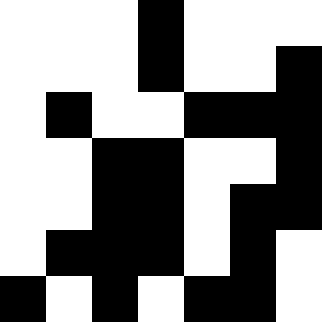[["white", "white", "white", "black", "white", "white", "white"], ["white", "white", "white", "black", "white", "white", "black"], ["white", "black", "white", "white", "black", "black", "black"], ["white", "white", "black", "black", "white", "white", "black"], ["white", "white", "black", "black", "white", "black", "black"], ["white", "black", "black", "black", "white", "black", "white"], ["black", "white", "black", "white", "black", "black", "white"]]